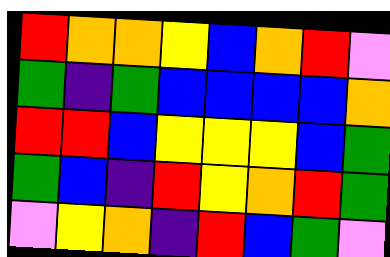[["red", "orange", "orange", "yellow", "blue", "orange", "red", "violet"], ["green", "indigo", "green", "blue", "blue", "blue", "blue", "orange"], ["red", "red", "blue", "yellow", "yellow", "yellow", "blue", "green"], ["green", "blue", "indigo", "red", "yellow", "orange", "red", "green"], ["violet", "yellow", "orange", "indigo", "red", "blue", "green", "violet"]]